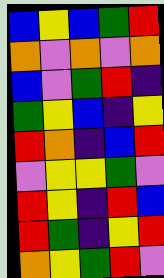[["blue", "yellow", "blue", "green", "red"], ["orange", "violet", "orange", "violet", "orange"], ["blue", "violet", "green", "red", "indigo"], ["green", "yellow", "blue", "indigo", "yellow"], ["red", "orange", "indigo", "blue", "red"], ["violet", "yellow", "yellow", "green", "violet"], ["red", "yellow", "indigo", "red", "blue"], ["red", "green", "indigo", "yellow", "red"], ["orange", "yellow", "green", "red", "violet"]]